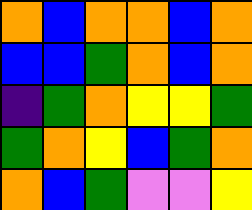[["orange", "blue", "orange", "orange", "blue", "orange"], ["blue", "blue", "green", "orange", "blue", "orange"], ["indigo", "green", "orange", "yellow", "yellow", "green"], ["green", "orange", "yellow", "blue", "green", "orange"], ["orange", "blue", "green", "violet", "violet", "yellow"]]